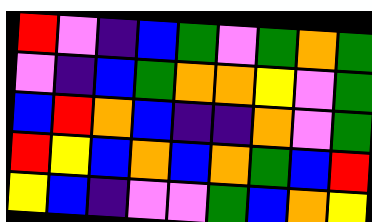[["red", "violet", "indigo", "blue", "green", "violet", "green", "orange", "green"], ["violet", "indigo", "blue", "green", "orange", "orange", "yellow", "violet", "green"], ["blue", "red", "orange", "blue", "indigo", "indigo", "orange", "violet", "green"], ["red", "yellow", "blue", "orange", "blue", "orange", "green", "blue", "red"], ["yellow", "blue", "indigo", "violet", "violet", "green", "blue", "orange", "yellow"]]